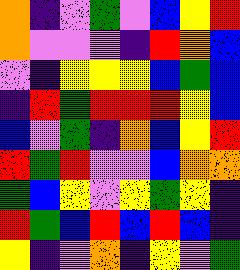[["orange", "indigo", "violet", "green", "violet", "blue", "yellow", "red"], ["orange", "violet", "violet", "violet", "indigo", "red", "orange", "blue"], ["violet", "indigo", "yellow", "yellow", "yellow", "blue", "green", "blue"], ["indigo", "red", "green", "red", "red", "red", "yellow", "blue"], ["blue", "violet", "green", "indigo", "orange", "blue", "yellow", "red"], ["red", "green", "red", "violet", "violet", "blue", "orange", "orange"], ["green", "blue", "yellow", "violet", "yellow", "green", "yellow", "indigo"], ["red", "green", "blue", "red", "blue", "red", "blue", "indigo"], ["yellow", "indigo", "violet", "orange", "indigo", "yellow", "violet", "green"]]